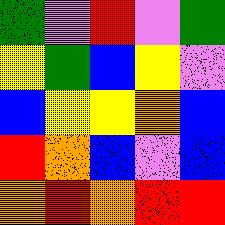[["green", "violet", "red", "violet", "green"], ["yellow", "green", "blue", "yellow", "violet"], ["blue", "yellow", "yellow", "orange", "blue"], ["red", "orange", "blue", "violet", "blue"], ["orange", "red", "orange", "red", "red"]]